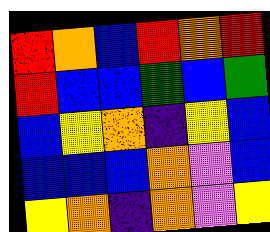[["red", "orange", "blue", "red", "orange", "red"], ["red", "blue", "blue", "green", "blue", "green"], ["blue", "yellow", "orange", "indigo", "yellow", "blue"], ["blue", "blue", "blue", "orange", "violet", "blue"], ["yellow", "orange", "indigo", "orange", "violet", "yellow"]]